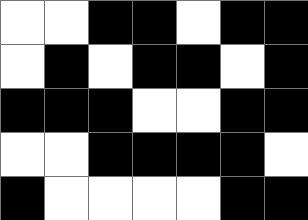[["white", "white", "black", "black", "white", "black", "black"], ["white", "black", "white", "black", "black", "white", "black"], ["black", "black", "black", "white", "white", "black", "black"], ["white", "white", "black", "black", "black", "black", "white"], ["black", "white", "white", "white", "white", "black", "black"]]